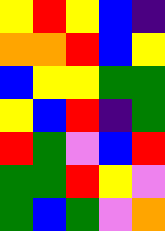[["yellow", "red", "yellow", "blue", "indigo"], ["orange", "orange", "red", "blue", "yellow"], ["blue", "yellow", "yellow", "green", "green"], ["yellow", "blue", "red", "indigo", "green"], ["red", "green", "violet", "blue", "red"], ["green", "green", "red", "yellow", "violet"], ["green", "blue", "green", "violet", "orange"]]